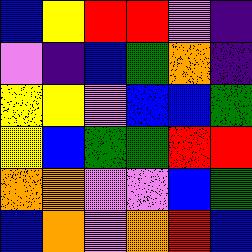[["blue", "yellow", "red", "red", "violet", "indigo"], ["violet", "indigo", "blue", "green", "orange", "indigo"], ["yellow", "yellow", "violet", "blue", "blue", "green"], ["yellow", "blue", "green", "green", "red", "red"], ["orange", "orange", "violet", "violet", "blue", "green"], ["blue", "orange", "violet", "orange", "red", "blue"]]